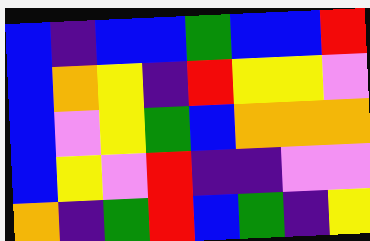[["blue", "indigo", "blue", "blue", "green", "blue", "blue", "red"], ["blue", "orange", "yellow", "indigo", "red", "yellow", "yellow", "violet"], ["blue", "violet", "yellow", "green", "blue", "orange", "orange", "orange"], ["blue", "yellow", "violet", "red", "indigo", "indigo", "violet", "violet"], ["orange", "indigo", "green", "red", "blue", "green", "indigo", "yellow"]]